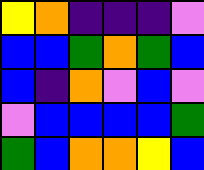[["yellow", "orange", "indigo", "indigo", "indigo", "violet"], ["blue", "blue", "green", "orange", "green", "blue"], ["blue", "indigo", "orange", "violet", "blue", "violet"], ["violet", "blue", "blue", "blue", "blue", "green"], ["green", "blue", "orange", "orange", "yellow", "blue"]]